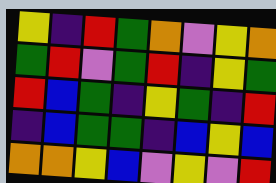[["yellow", "indigo", "red", "green", "orange", "violet", "yellow", "orange"], ["green", "red", "violet", "green", "red", "indigo", "yellow", "green"], ["red", "blue", "green", "indigo", "yellow", "green", "indigo", "red"], ["indigo", "blue", "green", "green", "indigo", "blue", "yellow", "blue"], ["orange", "orange", "yellow", "blue", "violet", "yellow", "violet", "red"]]